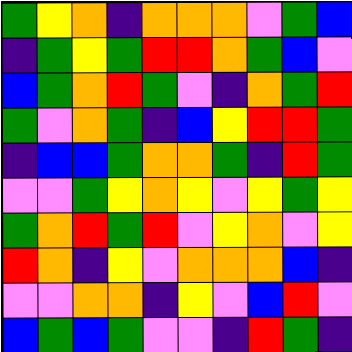[["green", "yellow", "orange", "indigo", "orange", "orange", "orange", "violet", "green", "blue"], ["indigo", "green", "yellow", "green", "red", "red", "orange", "green", "blue", "violet"], ["blue", "green", "orange", "red", "green", "violet", "indigo", "orange", "green", "red"], ["green", "violet", "orange", "green", "indigo", "blue", "yellow", "red", "red", "green"], ["indigo", "blue", "blue", "green", "orange", "orange", "green", "indigo", "red", "green"], ["violet", "violet", "green", "yellow", "orange", "yellow", "violet", "yellow", "green", "yellow"], ["green", "orange", "red", "green", "red", "violet", "yellow", "orange", "violet", "yellow"], ["red", "orange", "indigo", "yellow", "violet", "orange", "orange", "orange", "blue", "indigo"], ["violet", "violet", "orange", "orange", "indigo", "yellow", "violet", "blue", "red", "violet"], ["blue", "green", "blue", "green", "violet", "violet", "indigo", "red", "green", "indigo"]]